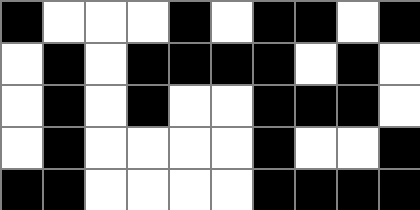[["black", "white", "white", "white", "black", "white", "black", "black", "white", "black"], ["white", "black", "white", "black", "black", "black", "black", "white", "black", "white"], ["white", "black", "white", "black", "white", "white", "black", "black", "black", "white"], ["white", "black", "white", "white", "white", "white", "black", "white", "white", "black"], ["black", "black", "white", "white", "white", "white", "black", "black", "black", "black"]]